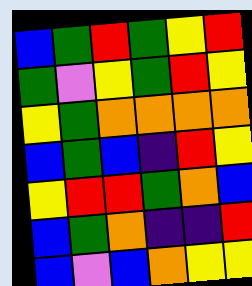[["blue", "green", "red", "green", "yellow", "red"], ["green", "violet", "yellow", "green", "red", "yellow"], ["yellow", "green", "orange", "orange", "orange", "orange"], ["blue", "green", "blue", "indigo", "red", "yellow"], ["yellow", "red", "red", "green", "orange", "blue"], ["blue", "green", "orange", "indigo", "indigo", "red"], ["blue", "violet", "blue", "orange", "yellow", "yellow"]]